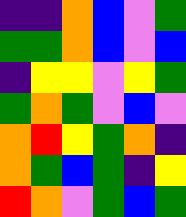[["indigo", "indigo", "orange", "blue", "violet", "green"], ["green", "green", "orange", "blue", "violet", "blue"], ["indigo", "yellow", "yellow", "violet", "yellow", "green"], ["green", "orange", "green", "violet", "blue", "violet"], ["orange", "red", "yellow", "green", "orange", "indigo"], ["orange", "green", "blue", "green", "indigo", "yellow"], ["red", "orange", "violet", "green", "blue", "green"]]